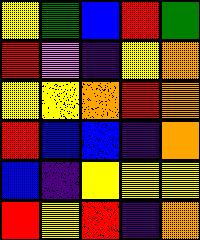[["yellow", "green", "blue", "red", "green"], ["red", "violet", "indigo", "yellow", "orange"], ["yellow", "yellow", "orange", "red", "orange"], ["red", "blue", "blue", "indigo", "orange"], ["blue", "indigo", "yellow", "yellow", "yellow"], ["red", "yellow", "red", "indigo", "orange"]]